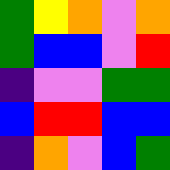[["green", "yellow", "orange", "violet", "orange"], ["green", "blue", "blue", "violet", "red"], ["indigo", "violet", "violet", "green", "green"], ["blue", "red", "red", "blue", "blue"], ["indigo", "orange", "violet", "blue", "green"]]